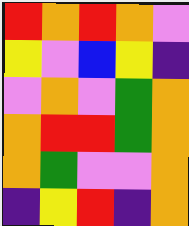[["red", "orange", "red", "orange", "violet"], ["yellow", "violet", "blue", "yellow", "indigo"], ["violet", "orange", "violet", "green", "orange"], ["orange", "red", "red", "green", "orange"], ["orange", "green", "violet", "violet", "orange"], ["indigo", "yellow", "red", "indigo", "orange"]]